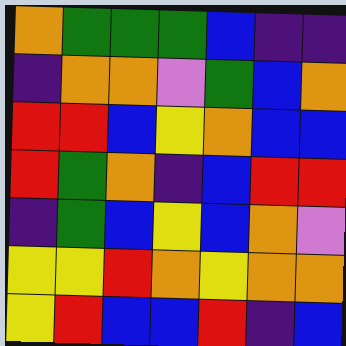[["orange", "green", "green", "green", "blue", "indigo", "indigo"], ["indigo", "orange", "orange", "violet", "green", "blue", "orange"], ["red", "red", "blue", "yellow", "orange", "blue", "blue"], ["red", "green", "orange", "indigo", "blue", "red", "red"], ["indigo", "green", "blue", "yellow", "blue", "orange", "violet"], ["yellow", "yellow", "red", "orange", "yellow", "orange", "orange"], ["yellow", "red", "blue", "blue", "red", "indigo", "blue"]]